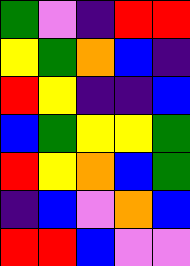[["green", "violet", "indigo", "red", "red"], ["yellow", "green", "orange", "blue", "indigo"], ["red", "yellow", "indigo", "indigo", "blue"], ["blue", "green", "yellow", "yellow", "green"], ["red", "yellow", "orange", "blue", "green"], ["indigo", "blue", "violet", "orange", "blue"], ["red", "red", "blue", "violet", "violet"]]